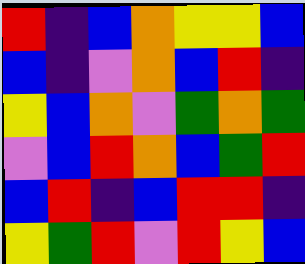[["red", "indigo", "blue", "orange", "yellow", "yellow", "blue"], ["blue", "indigo", "violet", "orange", "blue", "red", "indigo"], ["yellow", "blue", "orange", "violet", "green", "orange", "green"], ["violet", "blue", "red", "orange", "blue", "green", "red"], ["blue", "red", "indigo", "blue", "red", "red", "indigo"], ["yellow", "green", "red", "violet", "red", "yellow", "blue"]]